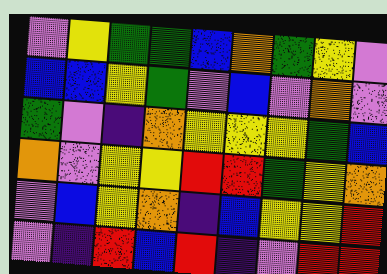[["violet", "yellow", "green", "green", "blue", "orange", "green", "yellow", "violet"], ["blue", "blue", "yellow", "green", "violet", "blue", "violet", "orange", "violet"], ["green", "violet", "indigo", "orange", "yellow", "yellow", "yellow", "green", "blue"], ["orange", "violet", "yellow", "yellow", "red", "red", "green", "yellow", "orange"], ["violet", "blue", "yellow", "orange", "indigo", "blue", "yellow", "yellow", "red"], ["violet", "indigo", "red", "blue", "red", "indigo", "violet", "red", "red"]]